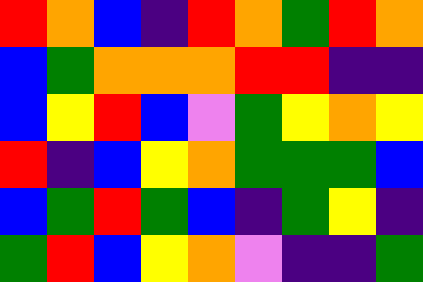[["red", "orange", "blue", "indigo", "red", "orange", "green", "red", "orange"], ["blue", "green", "orange", "orange", "orange", "red", "red", "indigo", "indigo"], ["blue", "yellow", "red", "blue", "violet", "green", "yellow", "orange", "yellow"], ["red", "indigo", "blue", "yellow", "orange", "green", "green", "green", "blue"], ["blue", "green", "red", "green", "blue", "indigo", "green", "yellow", "indigo"], ["green", "red", "blue", "yellow", "orange", "violet", "indigo", "indigo", "green"]]